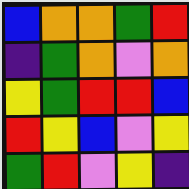[["blue", "orange", "orange", "green", "red"], ["indigo", "green", "orange", "violet", "orange"], ["yellow", "green", "red", "red", "blue"], ["red", "yellow", "blue", "violet", "yellow"], ["green", "red", "violet", "yellow", "indigo"]]